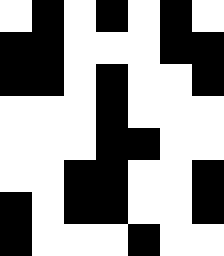[["white", "black", "white", "black", "white", "black", "white"], ["black", "black", "white", "white", "white", "black", "black"], ["black", "black", "white", "black", "white", "white", "black"], ["white", "white", "white", "black", "white", "white", "white"], ["white", "white", "white", "black", "black", "white", "white"], ["white", "white", "black", "black", "white", "white", "black"], ["black", "white", "black", "black", "white", "white", "black"], ["black", "white", "white", "white", "black", "white", "white"]]